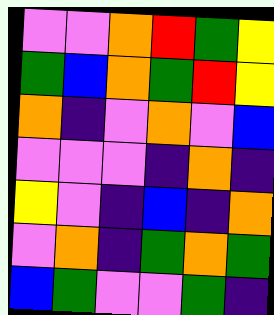[["violet", "violet", "orange", "red", "green", "yellow"], ["green", "blue", "orange", "green", "red", "yellow"], ["orange", "indigo", "violet", "orange", "violet", "blue"], ["violet", "violet", "violet", "indigo", "orange", "indigo"], ["yellow", "violet", "indigo", "blue", "indigo", "orange"], ["violet", "orange", "indigo", "green", "orange", "green"], ["blue", "green", "violet", "violet", "green", "indigo"]]